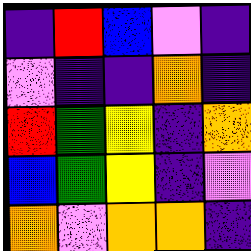[["indigo", "red", "blue", "violet", "indigo"], ["violet", "indigo", "indigo", "orange", "indigo"], ["red", "green", "yellow", "indigo", "orange"], ["blue", "green", "yellow", "indigo", "violet"], ["orange", "violet", "orange", "orange", "indigo"]]